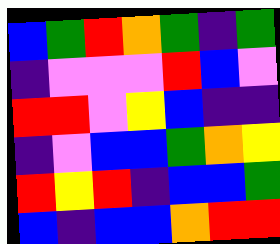[["blue", "green", "red", "orange", "green", "indigo", "green"], ["indigo", "violet", "violet", "violet", "red", "blue", "violet"], ["red", "red", "violet", "yellow", "blue", "indigo", "indigo"], ["indigo", "violet", "blue", "blue", "green", "orange", "yellow"], ["red", "yellow", "red", "indigo", "blue", "blue", "green"], ["blue", "indigo", "blue", "blue", "orange", "red", "red"]]